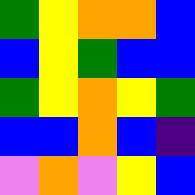[["green", "yellow", "orange", "orange", "blue"], ["blue", "yellow", "green", "blue", "blue"], ["green", "yellow", "orange", "yellow", "green"], ["blue", "blue", "orange", "blue", "indigo"], ["violet", "orange", "violet", "yellow", "blue"]]